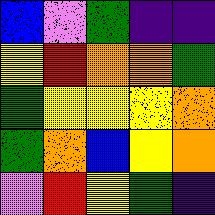[["blue", "violet", "green", "indigo", "indigo"], ["yellow", "red", "orange", "orange", "green"], ["green", "yellow", "yellow", "yellow", "orange"], ["green", "orange", "blue", "yellow", "orange"], ["violet", "red", "yellow", "green", "indigo"]]